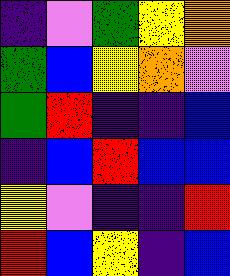[["indigo", "violet", "green", "yellow", "orange"], ["green", "blue", "yellow", "orange", "violet"], ["green", "red", "indigo", "indigo", "blue"], ["indigo", "blue", "red", "blue", "blue"], ["yellow", "violet", "indigo", "indigo", "red"], ["red", "blue", "yellow", "indigo", "blue"]]